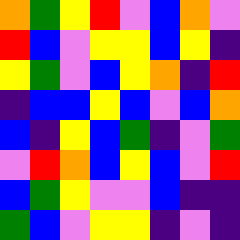[["orange", "green", "yellow", "red", "violet", "blue", "orange", "violet"], ["red", "blue", "violet", "yellow", "yellow", "blue", "yellow", "indigo"], ["yellow", "green", "violet", "blue", "yellow", "orange", "indigo", "red"], ["indigo", "blue", "blue", "yellow", "blue", "violet", "blue", "orange"], ["blue", "indigo", "yellow", "blue", "green", "indigo", "violet", "green"], ["violet", "red", "orange", "blue", "yellow", "blue", "violet", "red"], ["blue", "green", "yellow", "violet", "violet", "blue", "indigo", "indigo"], ["green", "blue", "violet", "yellow", "yellow", "indigo", "violet", "indigo"]]